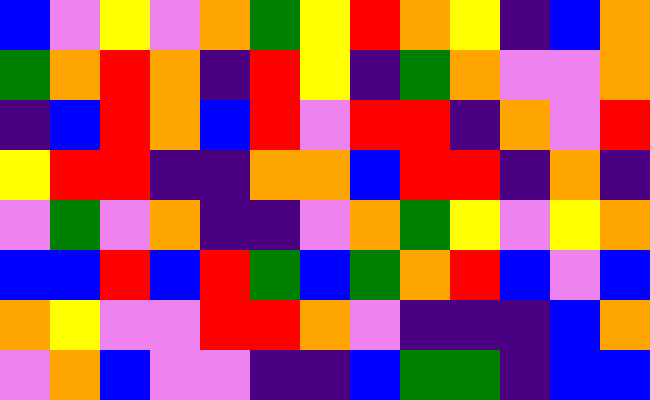[["blue", "violet", "yellow", "violet", "orange", "green", "yellow", "red", "orange", "yellow", "indigo", "blue", "orange"], ["green", "orange", "red", "orange", "indigo", "red", "yellow", "indigo", "green", "orange", "violet", "violet", "orange"], ["indigo", "blue", "red", "orange", "blue", "red", "violet", "red", "red", "indigo", "orange", "violet", "red"], ["yellow", "red", "red", "indigo", "indigo", "orange", "orange", "blue", "red", "red", "indigo", "orange", "indigo"], ["violet", "green", "violet", "orange", "indigo", "indigo", "violet", "orange", "green", "yellow", "violet", "yellow", "orange"], ["blue", "blue", "red", "blue", "red", "green", "blue", "green", "orange", "red", "blue", "violet", "blue"], ["orange", "yellow", "violet", "violet", "red", "red", "orange", "violet", "indigo", "indigo", "indigo", "blue", "orange"], ["violet", "orange", "blue", "violet", "violet", "indigo", "indigo", "blue", "green", "green", "indigo", "blue", "blue"]]